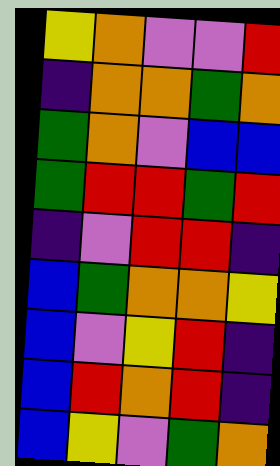[["yellow", "orange", "violet", "violet", "red"], ["indigo", "orange", "orange", "green", "orange"], ["green", "orange", "violet", "blue", "blue"], ["green", "red", "red", "green", "red"], ["indigo", "violet", "red", "red", "indigo"], ["blue", "green", "orange", "orange", "yellow"], ["blue", "violet", "yellow", "red", "indigo"], ["blue", "red", "orange", "red", "indigo"], ["blue", "yellow", "violet", "green", "orange"]]